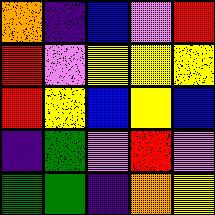[["orange", "indigo", "blue", "violet", "red"], ["red", "violet", "yellow", "yellow", "yellow"], ["red", "yellow", "blue", "yellow", "blue"], ["indigo", "green", "violet", "red", "violet"], ["green", "green", "indigo", "orange", "yellow"]]